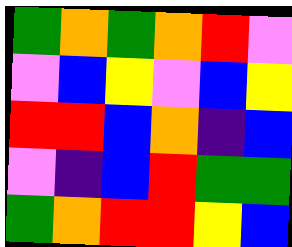[["green", "orange", "green", "orange", "red", "violet"], ["violet", "blue", "yellow", "violet", "blue", "yellow"], ["red", "red", "blue", "orange", "indigo", "blue"], ["violet", "indigo", "blue", "red", "green", "green"], ["green", "orange", "red", "red", "yellow", "blue"]]